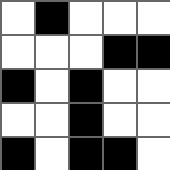[["white", "black", "white", "white", "white"], ["white", "white", "white", "black", "black"], ["black", "white", "black", "white", "white"], ["white", "white", "black", "white", "white"], ["black", "white", "black", "black", "white"]]